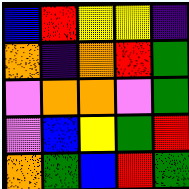[["blue", "red", "yellow", "yellow", "indigo"], ["orange", "indigo", "orange", "red", "green"], ["violet", "orange", "orange", "violet", "green"], ["violet", "blue", "yellow", "green", "red"], ["orange", "green", "blue", "red", "green"]]